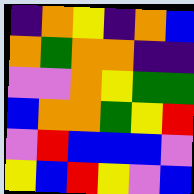[["indigo", "orange", "yellow", "indigo", "orange", "blue"], ["orange", "green", "orange", "orange", "indigo", "indigo"], ["violet", "violet", "orange", "yellow", "green", "green"], ["blue", "orange", "orange", "green", "yellow", "red"], ["violet", "red", "blue", "blue", "blue", "violet"], ["yellow", "blue", "red", "yellow", "violet", "blue"]]